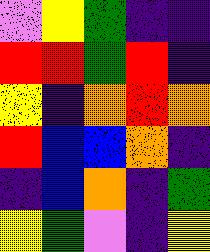[["violet", "yellow", "green", "indigo", "indigo"], ["red", "red", "green", "red", "indigo"], ["yellow", "indigo", "orange", "red", "orange"], ["red", "blue", "blue", "orange", "indigo"], ["indigo", "blue", "orange", "indigo", "green"], ["yellow", "green", "violet", "indigo", "yellow"]]